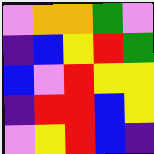[["violet", "orange", "orange", "green", "violet"], ["indigo", "blue", "yellow", "red", "green"], ["blue", "violet", "red", "yellow", "yellow"], ["indigo", "red", "red", "blue", "yellow"], ["violet", "yellow", "red", "blue", "indigo"]]